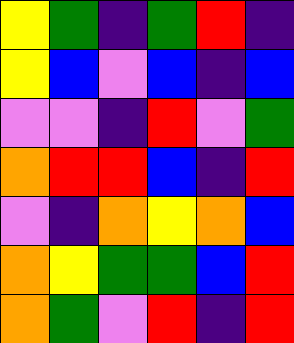[["yellow", "green", "indigo", "green", "red", "indigo"], ["yellow", "blue", "violet", "blue", "indigo", "blue"], ["violet", "violet", "indigo", "red", "violet", "green"], ["orange", "red", "red", "blue", "indigo", "red"], ["violet", "indigo", "orange", "yellow", "orange", "blue"], ["orange", "yellow", "green", "green", "blue", "red"], ["orange", "green", "violet", "red", "indigo", "red"]]